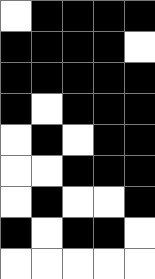[["white", "black", "black", "black", "black"], ["black", "black", "black", "black", "white"], ["black", "black", "black", "black", "black"], ["black", "white", "black", "black", "black"], ["white", "black", "white", "black", "black"], ["white", "white", "black", "black", "black"], ["white", "black", "white", "white", "black"], ["black", "white", "black", "black", "white"], ["white", "white", "white", "white", "white"]]